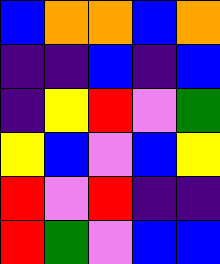[["blue", "orange", "orange", "blue", "orange"], ["indigo", "indigo", "blue", "indigo", "blue"], ["indigo", "yellow", "red", "violet", "green"], ["yellow", "blue", "violet", "blue", "yellow"], ["red", "violet", "red", "indigo", "indigo"], ["red", "green", "violet", "blue", "blue"]]